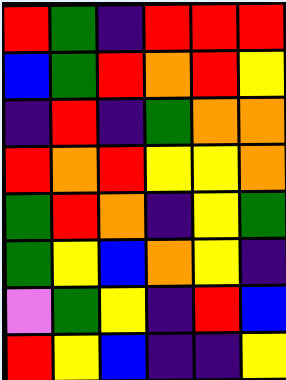[["red", "green", "indigo", "red", "red", "red"], ["blue", "green", "red", "orange", "red", "yellow"], ["indigo", "red", "indigo", "green", "orange", "orange"], ["red", "orange", "red", "yellow", "yellow", "orange"], ["green", "red", "orange", "indigo", "yellow", "green"], ["green", "yellow", "blue", "orange", "yellow", "indigo"], ["violet", "green", "yellow", "indigo", "red", "blue"], ["red", "yellow", "blue", "indigo", "indigo", "yellow"]]